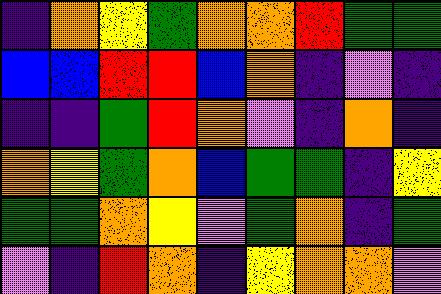[["indigo", "orange", "yellow", "green", "orange", "orange", "red", "green", "green"], ["blue", "blue", "red", "red", "blue", "orange", "indigo", "violet", "indigo"], ["indigo", "indigo", "green", "red", "orange", "violet", "indigo", "orange", "indigo"], ["orange", "yellow", "green", "orange", "blue", "green", "green", "indigo", "yellow"], ["green", "green", "orange", "yellow", "violet", "green", "orange", "indigo", "green"], ["violet", "indigo", "red", "orange", "indigo", "yellow", "orange", "orange", "violet"]]